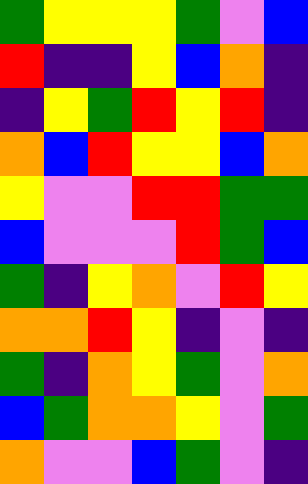[["green", "yellow", "yellow", "yellow", "green", "violet", "blue"], ["red", "indigo", "indigo", "yellow", "blue", "orange", "indigo"], ["indigo", "yellow", "green", "red", "yellow", "red", "indigo"], ["orange", "blue", "red", "yellow", "yellow", "blue", "orange"], ["yellow", "violet", "violet", "red", "red", "green", "green"], ["blue", "violet", "violet", "violet", "red", "green", "blue"], ["green", "indigo", "yellow", "orange", "violet", "red", "yellow"], ["orange", "orange", "red", "yellow", "indigo", "violet", "indigo"], ["green", "indigo", "orange", "yellow", "green", "violet", "orange"], ["blue", "green", "orange", "orange", "yellow", "violet", "green"], ["orange", "violet", "violet", "blue", "green", "violet", "indigo"]]